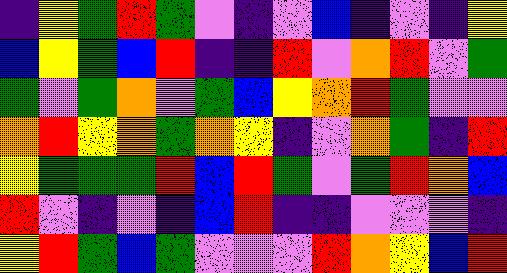[["indigo", "yellow", "green", "red", "green", "violet", "indigo", "violet", "blue", "indigo", "violet", "indigo", "yellow"], ["blue", "yellow", "green", "blue", "red", "indigo", "indigo", "red", "violet", "orange", "red", "violet", "green"], ["green", "violet", "green", "orange", "violet", "green", "blue", "yellow", "orange", "red", "green", "violet", "violet"], ["orange", "red", "yellow", "orange", "green", "orange", "yellow", "indigo", "violet", "orange", "green", "indigo", "red"], ["yellow", "green", "green", "green", "red", "blue", "red", "green", "violet", "green", "red", "orange", "blue"], ["red", "violet", "indigo", "violet", "indigo", "blue", "red", "indigo", "indigo", "violet", "violet", "violet", "indigo"], ["yellow", "red", "green", "blue", "green", "violet", "violet", "violet", "red", "orange", "yellow", "blue", "red"]]